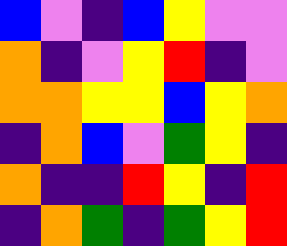[["blue", "violet", "indigo", "blue", "yellow", "violet", "violet"], ["orange", "indigo", "violet", "yellow", "red", "indigo", "violet"], ["orange", "orange", "yellow", "yellow", "blue", "yellow", "orange"], ["indigo", "orange", "blue", "violet", "green", "yellow", "indigo"], ["orange", "indigo", "indigo", "red", "yellow", "indigo", "red"], ["indigo", "orange", "green", "indigo", "green", "yellow", "red"]]